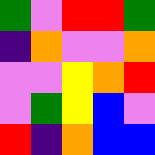[["green", "violet", "red", "red", "green"], ["indigo", "orange", "violet", "violet", "orange"], ["violet", "violet", "yellow", "orange", "red"], ["violet", "green", "yellow", "blue", "violet"], ["red", "indigo", "orange", "blue", "blue"]]